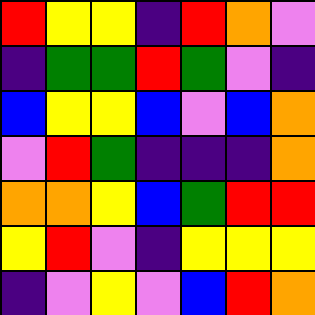[["red", "yellow", "yellow", "indigo", "red", "orange", "violet"], ["indigo", "green", "green", "red", "green", "violet", "indigo"], ["blue", "yellow", "yellow", "blue", "violet", "blue", "orange"], ["violet", "red", "green", "indigo", "indigo", "indigo", "orange"], ["orange", "orange", "yellow", "blue", "green", "red", "red"], ["yellow", "red", "violet", "indigo", "yellow", "yellow", "yellow"], ["indigo", "violet", "yellow", "violet", "blue", "red", "orange"]]